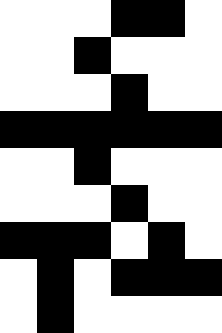[["white", "white", "white", "black", "black", "white"], ["white", "white", "black", "white", "white", "white"], ["white", "white", "white", "black", "white", "white"], ["black", "black", "black", "black", "black", "black"], ["white", "white", "black", "white", "white", "white"], ["white", "white", "white", "black", "white", "white"], ["black", "black", "black", "white", "black", "white"], ["white", "black", "white", "black", "black", "black"], ["white", "black", "white", "white", "white", "white"]]